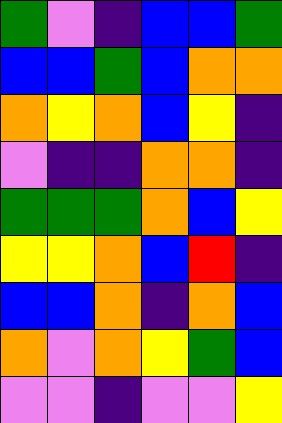[["green", "violet", "indigo", "blue", "blue", "green"], ["blue", "blue", "green", "blue", "orange", "orange"], ["orange", "yellow", "orange", "blue", "yellow", "indigo"], ["violet", "indigo", "indigo", "orange", "orange", "indigo"], ["green", "green", "green", "orange", "blue", "yellow"], ["yellow", "yellow", "orange", "blue", "red", "indigo"], ["blue", "blue", "orange", "indigo", "orange", "blue"], ["orange", "violet", "orange", "yellow", "green", "blue"], ["violet", "violet", "indigo", "violet", "violet", "yellow"]]